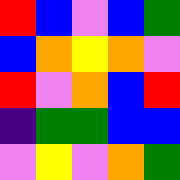[["red", "blue", "violet", "blue", "green"], ["blue", "orange", "yellow", "orange", "violet"], ["red", "violet", "orange", "blue", "red"], ["indigo", "green", "green", "blue", "blue"], ["violet", "yellow", "violet", "orange", "green"]]